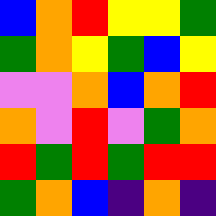[["blue", "orange", "red", "yellow", "yellow", "green"], ["green", "orange", "yellow", "green", "blue", "yellow"], ["violet", "violet", "orange", "blue", "orange", "red"], ["orange", "violet", "red", "violet", "green", "orange"], ["red", "green", "red", "green", "red", "red"], ["green", "orange", "blue", "indigo", "orange", "indigo"]]